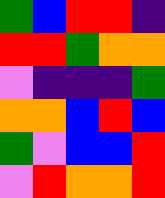[["green", "blue", "red", "red", "indigo"], ["red", "red", "green", "orange", "orange"], ["violet", "indigo", "indigo", "indigo", "green"], ["orange", "orange", "blue", "red", "blue"], ["green", "violet", "blue", "blue", "red"], ["violet", "red", "orange", "orange", "red"]]